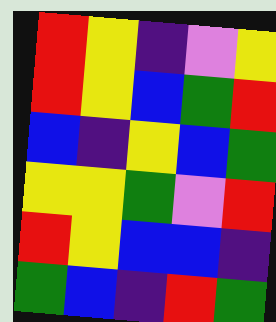[["red", "yellow", "indigo", "violet", "yellow"], ["red", "yellow", "blue", "green", "red"], ["blue", "indigo", "yellow", "blue", "green"], ["yellow", "yellow", "green", "violet", "red"], ["red", "yellow", "blue", "blue", "indigo"], ["green", "blue", "indigo", "red", "green"]]